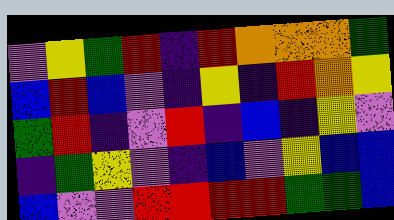[["violet", "yellow", "green", "red", "indigo", "red", "orange", "orange", "orange", "green"], ["blue", "red", "blue", "violet", "indigo", "yellow", "indigo", "red", "orange", "yellow"], ["green", "red", "indigo", "violet", "red", "indigo", "blue", "indigo", "yellow", "violet"], ["indigo", "green", "yellow", "violet", "indigo", "blue", "violet", "yellow", "blue", "blue"], ["blue", "violet", "violet", "red", "red", "red", "red", "green", "green", "blue"]]